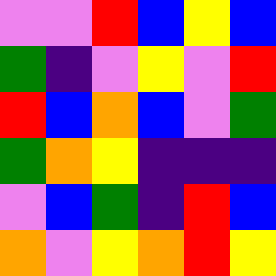[["violet", "violet", "red", "blue", "yellow", "blue"], ["green", "indigo", "violet", "yellow", "violet", "red"], ["red", "blue", "orange", "blue", "violet", "green"], ["green", "orange", "yellow", "indigo", "indigo", "indigo"], ["violet", "blue", "green", "indigo", "red", "blue"], ["orange", "violet", "yellow", "orange", "red", "yellow"]]